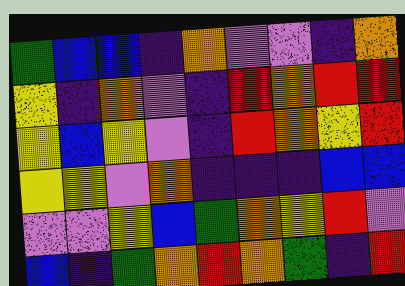[["green", "blue", "blue", "indigo", "orange", "violet", "violet", "indigo", "orange"], ["yellow", "indigo", "orange", "violet", "indigo", "red", "orange", "red", "red"], ["yellow", "blue", "yellow", "violet", "indigo", "red", "orange", "yellow", "red"], ["yellow", "yellow", "violet", "orange", "indigo", "indigo", "indigo", "blue", "blue"], ["violet", "violet", "yellow", "blue", "green", "orange", "yellow", "red", "violet"], ["blue", "indigo", "green", "orange", "red", "orange", "green", "indigo", "red"]]